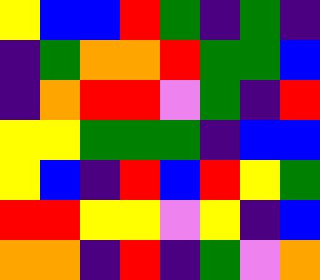[["yellow", "blue", "blue", "red", "green", "indigo", "green", "indigo"], ["indigo", "green", "orange", "orange", "red", "green", "green", "blue"], ["indigo", "orange", "red", "red", "violet", "green", "indigo", "red"], ["yellow", "yellow", "green", "green", "green", "indigo", "blue", "blue"], ["yellow", "blue", "indigo", "red", "blue", "red", "yellow", "green"], ["red", "red", "yellow", "yellow", "violet", "yellow", "indigo", "blue"], ["orange", "orange", "indigo", "red", "indigo", "green", "violet", "orange"]]